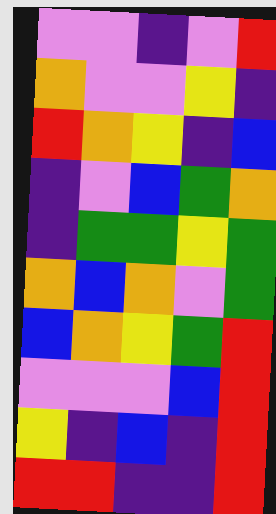[["violet", "violet", "indigo", "violet", "red"], ["orange", "violet", "violet", "yellow", "indigo"], ["red", "orange", "yellow", "indigo", "blue"], ["indigo", "violet", "blue", "green", "orange"], ["indigo", "green", "green", "yellow", "green"], ["orange", "blue", "orange", "violet", "green"], ["blue", "orange", "yellow", "green", "red"], ["violet", "violet", "violet", "blue", "red"], ["yellow", "indigo", "blue", "indigo", "red"], ["red", "red", "indigo", "indigo", "red"]]